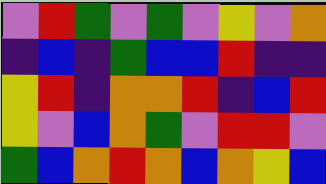[["violet", "red", "green", "violet", "green", "violet", "yellow", "violet", "orange"], ["indigo", "blue", "indigo", "green", "blue", "blue", "red", "indigo", "indigo"], ["yellow", "red", "indigo", "orange", "orange", "red", "indigo", "blue", "red"], ["yellow", "violet", "blue", "orange", "green", "violet", "red", "red", "violet"], ["green", "blue", "orange", "red", "orange", "blue", "orange", "yellow", "blue"]]